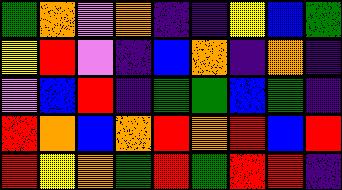[["green", "orange", "violet", "orange", "indigo", "indigo", "yellow", "blue", "green"], ["yellow", "red", "violet", "indigo", "blue", "orange", "indigo", "orange", "indigo"], ["violet", "blue", "red", "indigo", "green", "green", "blue", "green", "indigo"], ["red", "orange", "blue", "orange", "red", "orange", "red", "blue", "red"], ["red", "yellow", "orange", "green", "red", "green", "red", "red", "indigo"]]